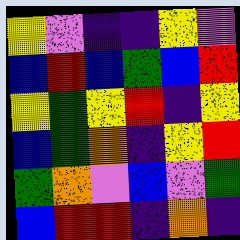[["yellow", "violet", "indigo", "indigo", "yellow", "violet"], ["blue", "red", "blue", "green", "blue", "red"], ["yellow", "green", "yellow", "red", "indigo", "yellow"], ["blue", "green", "orange", "indigo", "yellow", "red"], ["green", "orange", "violet", "blue", "violet", "green"], ["blue", "red", "red", "indigo", "orange", "indigo"]]